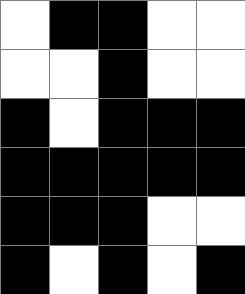[["white", "black", "black", "white", "white"], ["white", "white", "black", "white", "white"], ["black", "white", "black", "black", "black"], ["black", "black", "black", "black", "black"], ["black", "black", "black", "white", "white"], ["black", "white", "black", "white", "black"]]